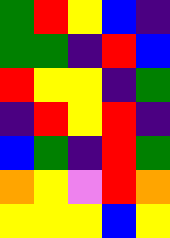[["green", "red", "yellow", "blue", "indigo"], ["green", "green", "indigo", "red", "blue"], ["red", "yellow", "yellow", "indigo", "green"], ["indigo", "red", "yellow", "red", "indigo"], ["blue", "green", "indigo", "red", "green"], ["orange", "yellow", "violet", "red", "orange"], ["yellow", "yellow", "yellow", "blue", "yellow"]]